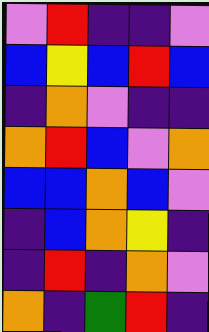[["violet", "red", "indigo", "indigo", "violet"], ["blue", "yellow", "blue", "red", "blue"], ["indigo", "orange", "violet", "indigo", "indigo"], ["orange", "red", "blue", "violet", "orange"], ["blue", "blue", "orange", "blue", "violet"], ["indigo", "blue", "orange", "yellow", "indigo"], ["indigo", "red", "indigo", "orange", "violet"], ["orange", "indigo", "green", "red", "indigo"]]